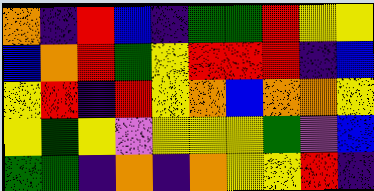[["orange", "indigo", "red", "blue", "indigo", "green", "green", "red", "yellow", "yellow"], ["blue", "orange", "red", "green", "yellow", "red", "red", "red", "indigo", "blue"], ["yellow", "red", "indigo", "red", "yellow", "orange", "blue", "orange", "orange", "yellow"], ["yellow", "green", "yellow", "violet", "yellow", "yellow", "yellow", "green", "violet", "blue"], ["green", "green", "indigo", "orange", "indigo", "orange", "yellow", "yellow", "red", "indigo"]]